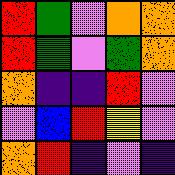[["red", "green", "violet", "orange", "orange"], ["red", "green", "violet", "green", "orange"], ["orange", "indigo", "indigo", "red", "violet"], ["violet", "blue", "red", "yellow", "violet"], ["orange", "red", "indigo", "violet", "indigo"]]